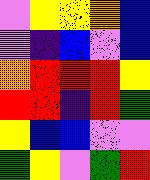[["violet", "yellow", "yellow", "orange", "blue"], ["violet", "indigo", "blue", "violet", "blue"], ["orange", "red", "red", "red", "yellow"], ["red", "red", "indigo", "red", "green"], ["yellow", "blue", "blue", "violet", "violet"], ["green", "yellow", "violet", "green", "red"]]